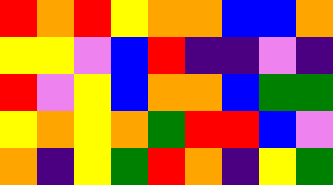[["red", "orange", "red", "yellow", "orange", "orange", "blue", "blue", "orange"], ["yellow", "yellow", "violet", "blue", "red", "indigo", "indigo", "violet", "indigo"], ["red", "violet", "yellow", "blue", "orange", "orange", "blue", "green", "green"], ["yellow", "orange", "yellow", "orange", "green", "red", "red", "blue", "violet"], ["orange", "indigo", "yellow", "green", "red", "orange", "indigo", "yellow", "green"]]